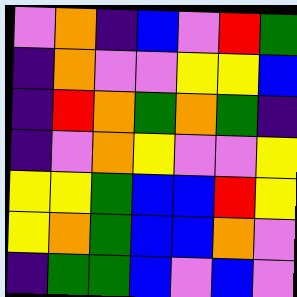[["violet", "orange", "indigo", "blue", "violet", "red", "green"], ["indigo", "orange", "violet", "violet", "yellow", "yellow", "blue"], ["indigo", "red", "orange", "green", "orange", "green", "indigo"], ["indigo", "violet", "orange", "yellow", "violet", "violet", "yellow"], ["yellow", "yellow", "green", "blue", "blue", "red", "yellow"], ["yellow", "orange", "green", "blue", "blue", "orange", "violet"], ["indigo", "green", "green", "blue", "violet", "blue", "violet"]]